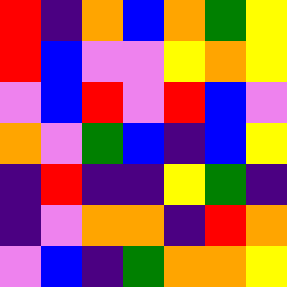[["red", "indigo", "orange", "blue", "orange", "green", "yellow"], ["red", "blue", "violet", "violet", "yellow", "orange", "yellow"], ["violet", "blue", "red", "violet", "red", "blue", "violet"], ["orange", "violet", "green", "blue", "indigo", "blue", "yellow"], ["indigo", "red", "indigo", "indigo", "yellow", "green", "indigo"], ["indigo", "violet", "orange", "orange", "indigo", "red", "orange"], ["violet", "blue", "indigo", "green", "orange", "orange", "yellow"]]